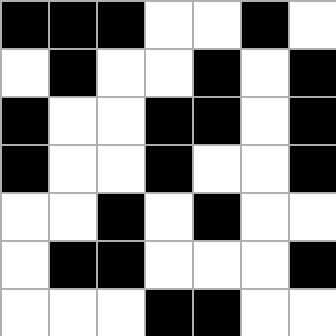[["black", "black", "black", "white", "white", "black", "white"], ["white", "black", "white", "white", "black", "white", "black"], ["black", "white", "white", "black", "black", "white", "black"], ["black", "white", "white", "black", "white", "white", "black"], ["white", "white", "black", "white", "black", "white", "white"], ["white", "black", "black", "white", "white", "white", "black"], ["white", "white", "white", "black", "black", "white", "white"]]